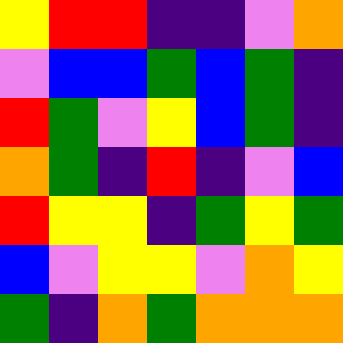[["yellow", "red", "red", "indigo", "indigo", "violet", "orange"], ["violet", "blue", "blue", "green", "blue", "green", "indigo"], ["red", "green", "violet", "yellow", "blue", "green", "indigo"], ["orange", "green", "indigo", "red", "indigo", "violet", "blue"], ["red", "yellow", "yellow", "indigo", "green", "yellow", "green"], ["blue", "violet", "yellow", "yellow", "violet", "orange", "yellow"], ["green", "indigo", "orange", "green", "orange", "orange", "orange"]]